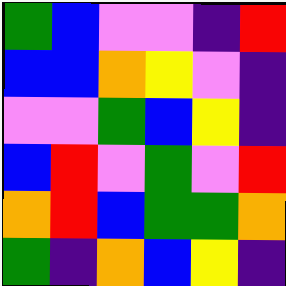[["green", "blue", "violet", "violet", "indigo", "red"], ["blue", "blue", "orange", "yellow", "violet", "indigo"], ["violet", "violet", "green", "blue", "yellow", "indigo"], ["blue", "red", "violet", "green", "violet", "red"], ["orange", "red", "blue", "green", "green", "orange"], ["green", "indigo", "orange", "blue", "yellow", "indigo"]]